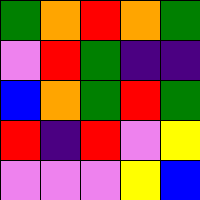[["green", "orange", "red", "orange", "green"], ["violet", "red", "green", "indigo", "indigo"], ["blue", "orange", "green", "red", "green"], ["red", "indigo", "red", "violet", "yellow"], ["violet", "violet", "violet", "yellow", "blue"]]